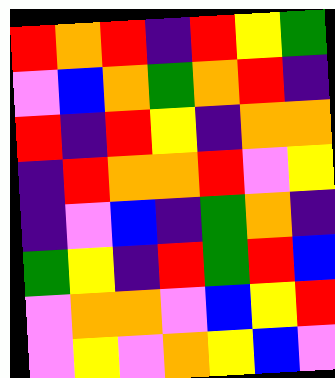[["red", "orange", "red", "indigo", "red", "yellow", "green"], ["violet", "blue", "orange", "green", "orange", "red", "indigo"], ["red", "indigo", "red", "yellow", "indigo", "orange", "orange"], ["indigo", "red", "orange", "orange", "red", "violet", "yellow"], ["indigo", "violet", "blue", "indigo", "green", "orange", "indigo"], ["green", "yellow", "indigo", "red", "green", "red", "blue"], ["violet", "orange", "orange", "violet", "blue", "yellow", "red"], ["violet", "yellow", "violet", "orange", "yellow", "blue", "violet"]]